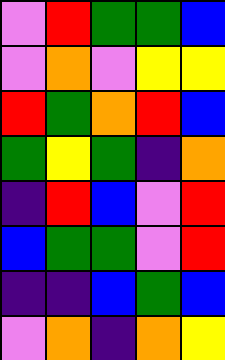[["violet", "red", "green", "green", "blue"], ["violet", "orange", "violet", "yellow", "yellow"], ["red", "green", "orange", "red", "blue"], ["green", "yellow", "green", "indigo", "orange"], ["indigo", "red", "blue", "violet", "red"], ["blue", "green", "green", "violet", "red"], ["indigo", "indigo", "blue", "green", "blue"], ["violet", "orange", "indigo", "orange", "yellow"]]